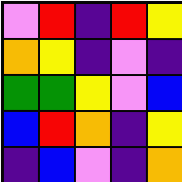[["violet", "red", "indigo", "red", "yellow"], ["orange", "yellow", "indigo", "violet", "indigo"], ["green", "green", "yellow", "violet", "blue"], ["blue", "red", "orange", "indigo", "yellow"], ["indigo", "blue", "violet", "indigo", "orange"]]